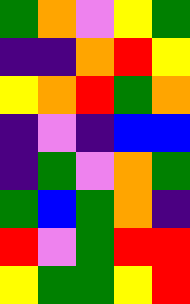[["green", "orange", "violet", "yellow", "green"], ["indigo", "indigo", "orange", "red", "yellow"], ["yellow", "orange", "red", "green", "orange"], ["indigo", "violet", "indigo", "blue", "blue"], ["indigo", "green", "violet", "orange", "green"], ["green", "blue", "green", "orange", "indigo"], ["red", "violet", "green", "red", "red"], ["yellow", "green", "green", "yellow", "red"]]